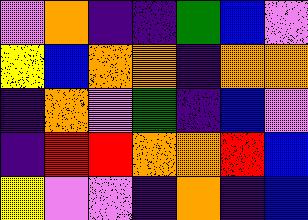[["violet", "orange", "indigo", "indigo", "green", "blue", "violet"], ["yellow", "blue", "orange", "orange", "indigo", "orange", "orange"], ["indigo", "orange", "violet", "green", "indigo", "blue", "violet"], ["indigo", "red", "red", "orange", "orange", "red", "blue"], ["yellow", "violet", "violet", "indigo", "orange", "indigo", "blue"]]